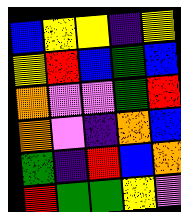[["blue", "yellow", "yellow", "indigo", "yellow"], ["yellow", "red", "blue", "green", "blue"], ["orange", "violet", "violet", "green", "red"], ["orange", "violet", "indigo", "orange", "blue"], ["green", "indigo", "red", "blue", "orange"], ["red", "green", "green", "yellow", "violet"]]